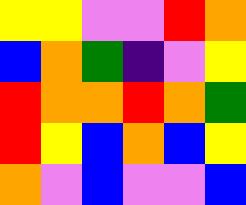[["yellow", "yellow", "violet", "violet", "red", "orange"], ["blue", "orange", "green", "indigo", "violet", "yellow"], ["red", "orange", "orange", "red", "orange", "green"], ["red", "yellow", "blue", "orange", "blue", "yellow"], ["orange", "violet", "blue", "violet", "violet", "blue"]]